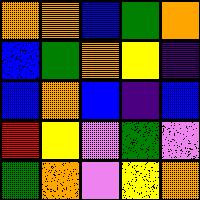[["orange", "orange", "blue", "green", "orange"], ["blue", "green", "orange", "yellow", "indigo"], ["blue", "orange", "blue", "indigo", "blue"], ["red", "yellow", "violet", "green", "violet"], ["green", "orange", "violet", "yellow", "orange"]]